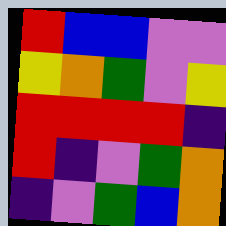[["red", "blue", "blue", "violet", "violet"], ["yellow", "orange", "green", "violet", "yellow"], ["red", "red", "red", "red", "indigo"], ["red", "indigo", "violet", "green", "orange"], ["indigo", "violet", "green", "blue", "orange"]]